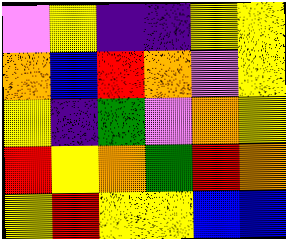[["violet", "yellow", "indigo", "indigo", "yellow", "yellow"], ["orange", "blue", "red", "orange", "violet", "yellow"], ["yellow", "indigo", "green", "violet", "orange", "yellow"], ["red", "yellow", "orange", "green", "red", "orange"], ["yellow", "red", "yellow", "yellow", "blue", "blue"]]